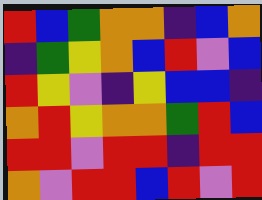[["red", "blue", "green", "orange", "orange", "indigo", "blue", "orange"], ["indigo", "green", "yellow", "orange", "blue", "red", "violet", "blue"], ["red", "yellow", "violet", "indigo", "yellow", "blue", "blue", "indigo"], ["orange", "red", "yellow", "orange", "orange", "green", "red", "blue"], ["red", "red", "violet", "red", "red", "indigo", "red", "red"], ["orange", "violet", "red", "red", "blue", "red", "violet", "red"]]